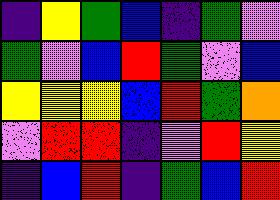[["indigo", "yellow", "green", "blue", "indigo", "green", "violet"], ["green", "violet", "blue", "red", "green", "violet", "blue"], ["yellow", "yellow", "yellow", "blue", "red", "green", "orange"], ["violet", "red", "red", "indigo", "violet", "red", "yellow"], ["indigo", "blue", "red", "indigo", "green", "blue", "red"]]